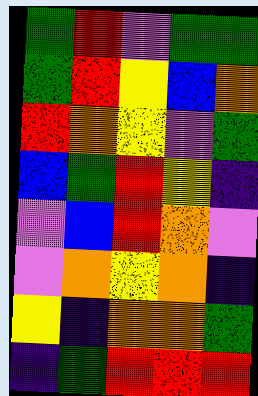[["green", "red", "violet", "green", "green"], ["green", "red", "yellow", "blue", "orange"], ["red", "orange", "yellow", "violet", "green"], ["blue", "green", "red", "yellow", "indigo"], ["violet", "blue", "red", "orange", "violet"], ["violet", "orange", "yellow", "orange", "indigo"], ["yellow", "indigo", "orange", "orange", "green"], ["indigo", "green", "red", "red", "red"]]